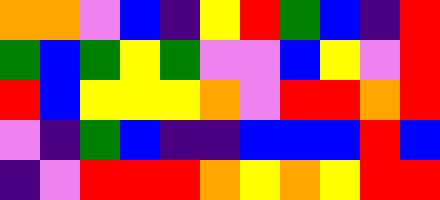[["orange", "orange", "violet", "blue", "indigo", "yellow", "red", "green", "blue", "indigo", "red"], ["green", "blue", "green", "yellow", "green", "violet", "violet", "blue", "yellow", "violet", "red"], ["red", "blue", "yellow", "yellow", "yellow", "orange", "violet", "red", "red", "orange", "red"], ["violet", "indigo", "green", "blue", "indigo", "indigo", "blue", "blue", "blue", "red", "blue"], ["indigo", "violet", "red", "red", "red", "orange", "yellow", "orange", "yellow", "red", "red"]]